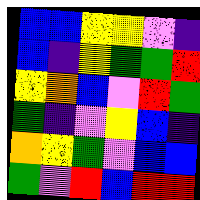[["blue", "blue", "yellow", "yellow", "violet", "indigo"], ["blue", "indigo", "yellow", "green", "green", "red"], ["yellow", "orange", "blue", "violet", "red", "green"], ["green", "indigo", "violet", "yellow", "blue", "indigo"], ["orange", "yellow", "green", "violet", "blue", "blue"], ["green", "violet", "red", "blue", "red", "red"]]